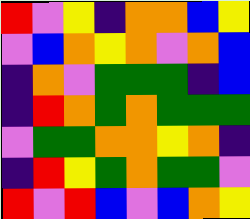[["red", "violet", "yellow", "indigo", "orange", "orange", "blue", "yellow"], ["violet", "blue", "orange", "yellow", "orange", "violet", "orange", "blue"], ["indigo", "orange", "violet", "green", "green", "green", "indigo", "blue"], ["indigo", "red", "orange", "green", "orange", "green", "green", "green"], ["violet", "green", "green", "orange", "orange", "yellow", "orange", "indigo"], ["indigo", "red", "yellow", "green", "orange", "green", "green", "violet"], ["red", "violet", "red", "blue", "violet", "blue", "orange", "yellow"]]